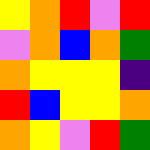[["yellow", "orange", "red", "violet", "red"], ["violet", "orange", "blue", "orange", "green"], ["orange", "yellow", "yellow", "yellow", "indigo"], ["red", "blue", "yellow", "yellow", "orange"], ["orange", "yellow", "violet", "red", "green"]]